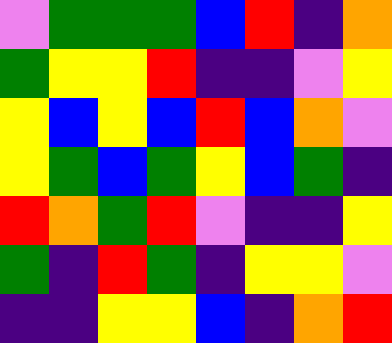[["violet", "green", "green", "green", "blue", "red", "indigo", "orange"], ["green", "yellow", "yellow", "red", "indigo", "indigo", "violet", "yellow"], ["yellow", "blue", "yellow", "blue", "red", "blue", "orange", "violet"], ["yellow", "green", "blue", "green", "yellow", "blue", "green", "indigo"], ["red", "orange", "green", "red", "violet", "indigo", "indigo", "yellow"], ["green", "indigo", "red", "green", "indigo", "yellow", "yellow", "violet"], ["indigo", "indigo", "yellow", "yellow", "blue", "indigo", "orange", "red"]]